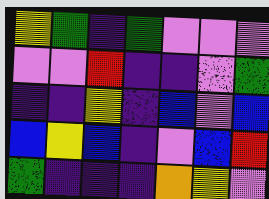[["yellow", "green", "indigo", "green", "violet", "violet", "violet"], ["violet", "violet", "red", "indigo", "indigo", "violet", "green"], ["indigo", "indigo", "yellow", "indigo", "blue", "violet", "blue"], ["blue", "yellow", "blue", "indigo", "violet", "blue", "red"], ["green", "indigo", "indigo", "indigo", "orange", "yellow", "violet"]]